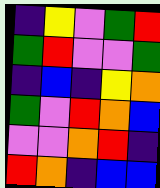[["indigo", "yellow", "violet", "green", "red"], ["green", "red", "violet", "violet", "green"], ["indigo", "blue", "indigo", "yellow", "orange"], ["green", "violet", "red", "orange", "blue"], ["violet", "violet", "orange", "red", "indigo"], ["red", "orange", "indigo", "blue", "blue"]]